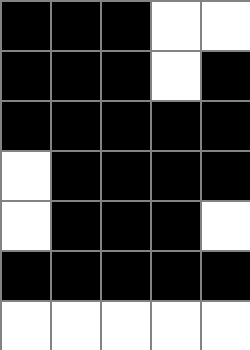[["black", "black", "black", "white", "white"], ["black", "black", "black", "white", "black"], ["black", "black", "black", "black", "black"], ["white", "black", "black", "black", "black"], ["white", "black", "black", "black", "white"], ["black", "black", "black", "black", "black"], ["white", "white", "white", "white", "white"]]